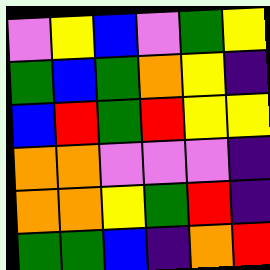[["violet", "yellow", "blue", "violet", "green", "yellow"], ["green", "blue", "green", "orange", "yellow", "indigo"], ["blue", "red", "green", "red", "yellow", "yellow"], ["orange", "orange", "violet", "violet", "violet", "indigo"], ["orange", "orange", "yellow", "green", "red", "indigo"], ["green", "green", "blue", "indigo", "orange", "red"]]